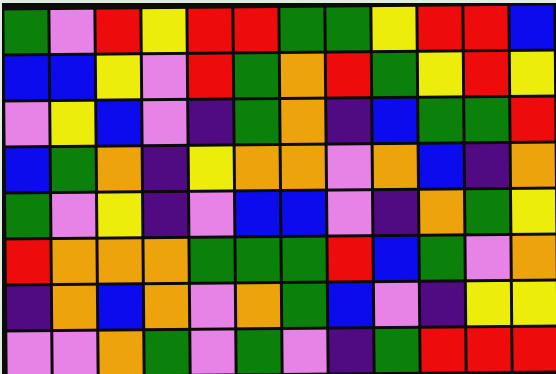[["green", "violet", "red", "yellow", "red", "red", "green", "green", "yellow", "red", "red", "blue"], ["blue", "blue", "yellow", "violet", "red", "green", "orange", "red", "green", "yellow", "red", "yellow"], ["violet", "yellow", "blue", "violet", "indigo", "green", "orange", "indigo", "blue", "green", "green", "red"], ["blue", "green", "orange", "indigo", "yellow", "orange", "orange", "violet", "orange", "blue", "indigo", "orange"], ["green", "violet", "yellow", "indigo", "violet", "blue", "blue", "violet", "indigo", "orange", "green", "yellow"], ["red", "orange", "orange", "orange", "green", "green", "green", "red", "blue", "green", "violet", "orange"], ["indigo", "orange", "blue", "orange", "violet", "orange", "green", "blue", "violet", "indigo", "yellow", "yellow"], ["violet", "violet", "orange", "green", "violet", "green", "violet", "indigo", "green", "red", "red", "red"]]